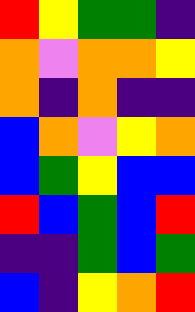[["red", "yellow", "green", "green", "indigo"], ["orange", "violet", "orange", "orange", "yellow"], ["orange", "indigo", "orange", "indigo", "indigo"], ["blue", "orange", "violet", "yellow", "orange"], ["blue", "green", "yellow", "blue", "blue"], ["red", "blue", "green", "blue", "red"], ["indigo", "indigo", "green", "blue", "green"], ["blue", "indigo", "yellow", "orange", "red"]]